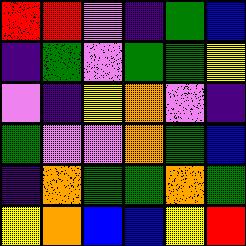[["red", "red", "violet", "indigo", "green", "blue"], ["indigo", "green", "violet", "green", "green", "yellow"], ["violet", "indigo", "yellow", "orange", "violet", "indigo"], ["green", "violet", "violet", "orange", "green", "blue"], ["indigo", "orange", "green", "green", "orange", "green"], ["yellow", "orange", "blue", "blue", "yellow", "red"]]